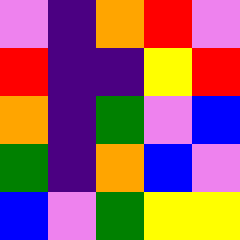[["violet", "indigo", "orange", "red", "violet"], ["red", "indigo", "indigo", "yellow", "red"], ["orange", "indigo", "green", "violet", "blue"], ["green", "indigo", "orange", "blue", "violet"], ["blue", "violet", "green", "yellow", "yellow"]]